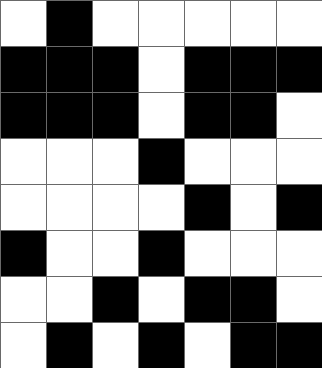[["white", "black", "white", "white", "white", "white", "white"], ["black", "black", "black", "white", "black", "black", "black"], ["black", "black", "black", "white", "black", "black", "white"], ["white", "white", "white", "black", "white", "white", "white"], ["white", "white", "white", "white", "black", "white", "black"], ["black", "white", "white", "black", "white", "white", "white"], ["white", "white", "black", "white", "black", "black", "white"], ["white", "black", "white", "black", "white", "black", "black"]]